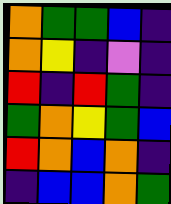[["orange", "green", "green", "blue", "indigo"], ["orange", "yellow", "indigo", "violet", "indigo"], ["red", "indigo", "red", "green", "indigo"], ["green", "orange", "yellow", "green", "blue"], ["red", "orange", "blue", "orange", "indigo"], ["indigo", "blue", "blue", "orange", "green"]]